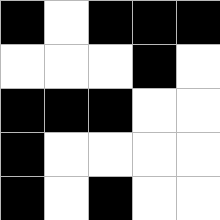[["black", "white", "black", "black", "black"], ["white", "white", "white", "black", "white"], ["black", "black", "black", "white", "white"], ["black", "white", "white", "white", "white"], ["black", "white", "black", "white", "white"]]